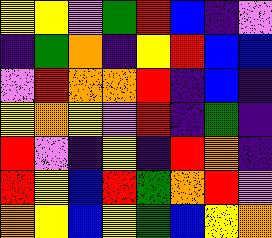[["yellow", "yellow", "violet", "green", "red", "blue", "indigo", "violet"], ["indigo", "green", "orange", "indigo", "yellow", "red", "blue", "blue"], ["violet", "red", "orange", "orange", "red", "indigo", "blue", "indigo"], ["yellow", "orange", "yellow", "violet", "red", "indigo", "green", "indigo"], ["red", "violet", "indigo", "yellow", "indigo", "red", "orange", "indigo"], ["red", "yellow", "blue", "red", "green", "orange", "red", "violet"], ["orange", "yellow", "blue", "yellow", "green", "blue", "yellow", "orange"]]